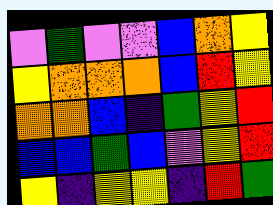[["violet", "green", "violet", "violet", "blue", "orange", "yellow"], ["yellow", "orange", "orange", "orange", "blue", "red", "yellow"], ["orange", "orange", "blue", "indigo", "green", "yellow", "red"], ["blue", "blue", "green", "blue", "violet", "yellow", "red"], ["yellow", "indigo", "yellow", "yellow", "indigo", "red", "green"]]